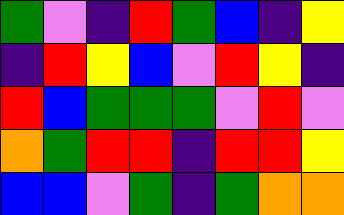[["green", "violet", "indigo", "red", "green", "blue", "indigo", "yellow"], ["indigo", "red", "yellow", "blue", "violet", "red", "yellow", "indigo"], ["red", "blue", "green", "green", "green", "violet", "red", "violet"], ["orange", "green", "red", "red", "indigo", "red", "red", "yellow"], ["blue", "blue", "violet", "green", "indigo", "green", "orange", "orange"]]